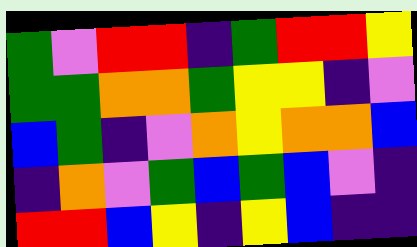[["green", "violet", "red", "red", "indigo", "green", "red", "red", "yellow"], ["green", "green", "orange", "orange", "green", "yellow", "yellow", "indigo", "violet"], ["blue", "green", "indigo", "violet", "orange", "yellow", "orange", "orange", "blue"], ["indigo", "orange", "violet", "green", "blue", "green", "blue", "violet", "indigo"], ["red", "red", "blue", "yellow", "indigo", "yellow", "blue", "indigo", "indigo"]]